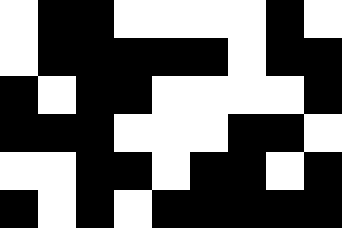[["white", "black", "black", "white", "white", "white", "white", "black", "white"], ["white", "black", "black", "black", "black", "black", "white", "black", "black"], ["black", "white", "black", "black", "white", "white", "white", "white", "black"], ["black", "black", "black", "white", "white", "white", "black", "black", "white"], ["white", "white", "black", "black", "white", "black", "black", "white", "black"], ["black", "white", "black", "white", "black", "black", "black", "black", "black"]]